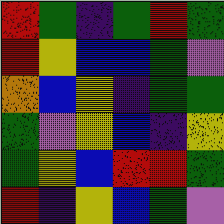[["red", "green", "indigo", "green", "red", "green"], ["red", "yellow", "blue", "blue", "green", "violet"], ["orange", "blue", "yellow", "indigo", "green", "green"], ["green", "violet", "yellow", "blue", "indigo", "yellow"], ["green", "yellow", "blue", "red", "red", "green"], ["red", "indigo", "yellow", "blue", "green", "violet"]]